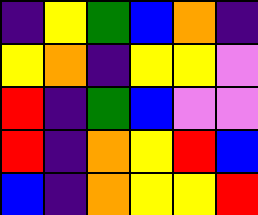[["indigo", "yellow", "green", "blue", "orange", "indigo"], ["yellow", "orange", "indigo", "yellow", "yellow", "violet"], ["red", "indigo", "green", "blue", "violet", "violet"], ["red", "indigo", "orange", "yellow", "red", "blue"], ["blue", "indigo", "orange", "yellow", "yellow", "red"]]